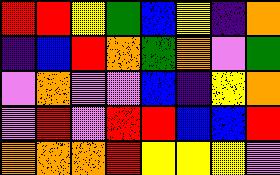[["red", "red", "yellow", "green", "blue", "yellow", "indigo", "orange"], ["indigo", "blue", "red", "orange", "green", "orange", "violet", "green"], ["violet", "orange", "violet", "violet", "blue", "indigo", "yellow", "orange"], ["violet", "red", "violet", "red", "red", "blue", "blue", "red"], ["orange", "orange", "orange", "red", "yellow", "yellow", "yellow", "violet"]]